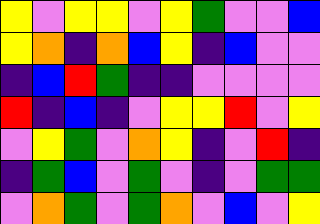[["yellow", "violet", "yellow", "yellow", "violet", "yellow", "green", "violet", "violet", "blue"], ["yellow", "orange", "indigo", "orange", "blue", "yellow", "indigo", "blue", "violet", "violet"], ["indigo", "blue", "red", "green", "indigo", "indigo", "violet", "violet", "violet", "violet"], ["red", "indigo", "blue", "indigo", "violet", "yellow", "yellow", "red", "violet", "yellow"], ["violet", "yellow", "green", "violet", "orange", "yellow", "indigo", "violet", "red", "indigo"], ["indigo", "green", "blue", "violet", "green", "violet", "indigo", "violet", "green", "green"], ["violet", "orange", "green", "violet", "green", "orange", "violet", "blue", "violet", "yellow"]]